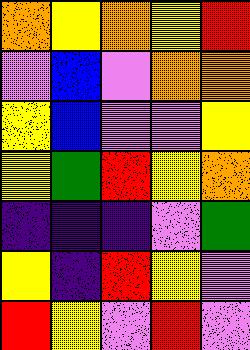[["orange", "yellow", "orange", "yellow", "red"], ["violet", "blue", "violet", "orange", "orange"], ["yellow", "blue", "violet", "violet", "yellow"], ["yellow", "green", "red", "yellow", "orange"], ["indigo", "indigo", "indigo", "violet", "green"], ["yellow", "indigo", "red", "yellow", "violet"], ["red", "yellow", "violet", "red", "violet"]]